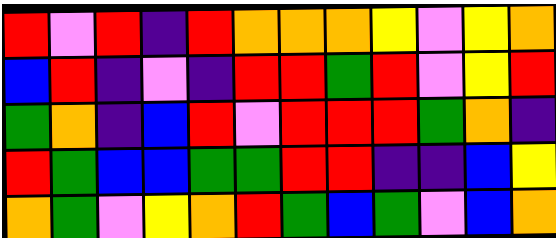[["red", "violet", "red", "indigo", "red", "orange", "orange", "orange", "yellow", "violet", "yellow", "orange"], ["blue", "red", "indigo", "violet", "indigo", "red", "red", "green", "red", "violet", "yellow", "red"], ["green", "orange", "indigo", "blue", "red", "violet", "red", "red", "red", "green", "orange", "indigo"], ["red", "green", "blue", "blue", "green", "green", "red", "red", "indigo", "indigo", "blue", "yellow"], ["orange", "green", "violet", "yellow", "orange", "red", "green", "blue", "green", "violet", "blue", "orange"]]